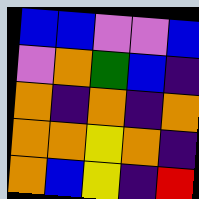[["blue", "blue", "violet", "violet", "blue"], ["violet", "orange", "green", "blue", "indigo"], ["orange", "indigo", "orange", "indigo", "orange"], ["orange", "orange", "yellow", "orange", "indigo"], ["orange", "blue", "yellow", "indigo", "red"]]